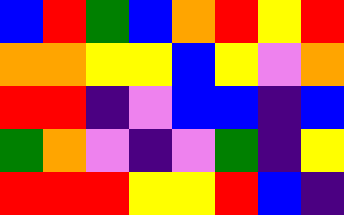[["blue", "red", "green", "blue", "orange", "red", "yellow", "red"], ["orange", "orange", "yellow", "yellow", "blue", "yellow", "violet", "orange"], ["red", "red", "indigo", "violet", "blue", "blue", "indigo", "blue"], ["green", "orange", "violet", "indigo", "violet", "green", "indigo", "yellow"], ["red", "red", "red", "yellow", "yellow", "red", "blue", "indigo"]]